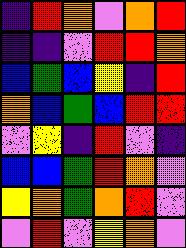[["indigo", "red", "orange", "violet", "orange", "red"], ["indigo", "indigo", "violet", "red", "red", "orange"], ["blue", "green", "blue", "yellow", "indigo", "red"], ["orange", "blue", "green", "blue", "red", "red"], ["violet", "yellow", "indigo", "red", "violet", "indigo"], ["blue", "blue", "green", "red", "orange", "violet"], ["yellow", "orange", "green", "orange", "red", "violet"], ["violet", "red", "violet", "yellow", "orange", "violet"]]